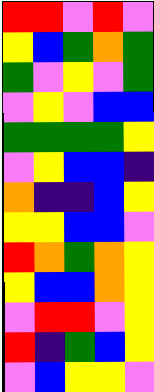[["red", "red", "violet", "red", "violet"], ["yellow", "blue", "green", "orange", "green"], ["green", "violet", "yellow", "violet", "green"], ["violet", "yellow", "violet", "blue", "blue"], ["green", "green", "green", "green", "yellow"], ["violet", "yellow", "blue", "blue", "indigo"], ["orange", "indigo", "indigo", "blue", "yellow"], ["yellow", "yellow", "blue", "blue", "violet"], ["red", "orange", "green", "orange", "yellow"], ["yellow", "blue", "blue", "orange", "yellow"], ["violet", "red", "red", "violet", "yellow"], ["red", "indigo", "green", "blue", "yellow"], ["violet", "blue", "yellow", "yellow", "violet"]]